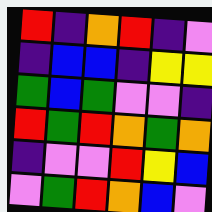[["red", "indigo", "orange", "red", "indigo", "violet"], ["indigo", "blue", "blue", "indigo", "yellow", "yellow"], ["green", "blue", "green", "violet", "violet", "indigo"], ["red", "green", "red", "orange", "green", "orange"], ["indigo", "violet", "violet", "red", "yellow", "blue"], ["violet", "green", "red", "orange", "blue", "violet"]]